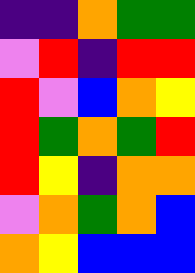[["indigo", "indigo", "orange", "green", "green"], ["violet", "red", "indigo", "red", "red"], ["red", "violet", "blue", "orange", "yellow"], ["red", "green", "orange", "green", "red"], ["red", "yellow", "indigo", "orange", "orange"], ["violet", "orange", "green", "orange", "blue"], ["orange", "yellow", "blue", "blue", "blue"]]